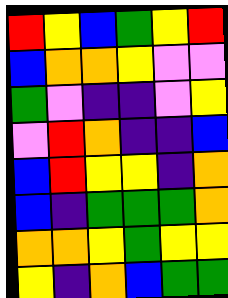[["red", "yellow", "blue", "green", "yellow", "red"], ["blue", "orange", "orange", "yellow", "violet", "violet"], ["green", "violet", "indigo", "indigo", "violet", "yellow"], ["violet", "red", "orange", "indigo", "indigo", "blue"], ["blue", "red", "yellow", "yellow", "indigo", "orange"], ["blue", "indigo", "green", "green", "green", "orange"], ["orange", "orange", "yellow", "green", "yellow", "yellow"], ["yellow", "indigo", "orange", "blue", "green", "green"]]